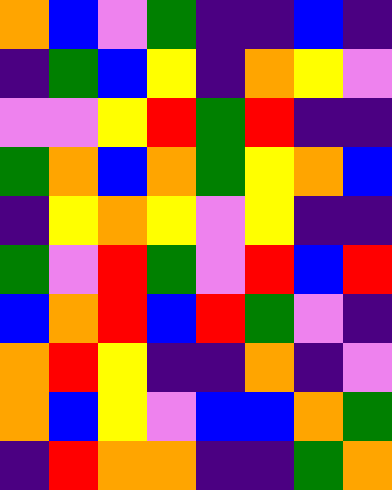[["orange", "blue", "violet", "green", "indigo", "indigo", "blue", "indigo"], ["indigo", "green", "blue", "yellow", "indigo", "orange", "yellow", "violet"], ["violet", "violet", "yellow", "red", "green", "red", "indigo", "indigo"], ["green", "orange", "blue", "orange", "green", "yellow", "orange", "blue"], ["indigo", "yellow", "orange", "yellow", "violet", "yellow", "indigo", "indigo"], ["green", "violet", "red", "green", "violet", "red", "blue", "red"], ["blue", "orange", "red", "blue", "red", "green", "violet", "indigo"], ["orange", "red", "yellow", "indigo", "indigo", "orange", "indigo", "violet"], ["orange", "blue", "yellow", "violet", "blue", "blue", "orange", "green"], ["indigo", "red", "orange", "orange", "indigo", "indigo", "green", "orange"]]